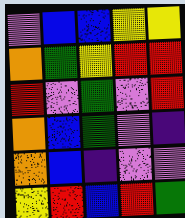[["violet", "blue", "blue", "yellow", "yellow"], ["orange", "green", "yellow", "red", "red"], ["red", "violet", "green", "violet", "red"], ["orange", "blue", "green", "violet", "indigo"], ["orange", "blue", "indigo", "violet", "violet"], ["yellow", "red", "blue", "red", "green"]]